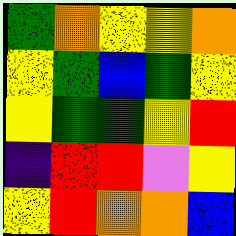[["green", "orange", "yellow", "yellow", "orange"], ["yellow", "green", "blue", "green", "yellow"], ["yellow", "green", "green", "yellow", "red"], ["indigo", "red", "red", "violet", "yellow"], ["yellow", "red", "orange", "orange", "blue"]]